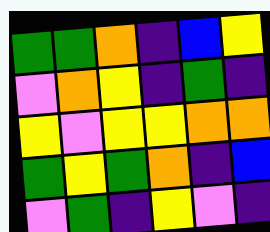[["green", "green", "orange", "indigo", "blue", "yellow"], ["violet", "orange", "yellow", "indigo", "green", "indigo"], ["yellow", "violet", "yellow", "yellow", "orange", "orange"], ["green", "yellow", "green", "orange", "indigo", "blue"], ["violet", "green", "indigo", "yellow", "violet", "indigo"]]